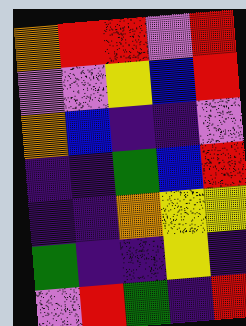[["orange", "red", "red", "violet", "red"], ["violet", "violet", "yellow", "blue", "red"], ["orange", "blue", "indigo", "indigo", "violet"], ["indigo", "indigo", "green", "blue", "red"], ["indigo", "indigo", "orange", "yellow", "yellow"], ["green", "indigo", "indigo", "yellow", "indigo"], ["violet", "red", "green", "indigo", "red"]]